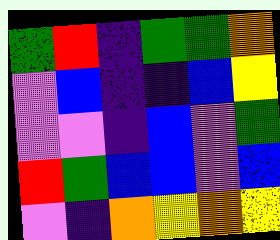[["green", "red", "indigo", "green", "green", "orange"], ["violet", "blue", "indigo", "indigo", "blue", "yellow"], ["violet", "violet", "indigo", "blue", "violet", "green"], ["red", "green", "blue", "blue", "violet", "blue"], ["violet", "indigo", "orange", "yellow", "orange", "yellow"]]